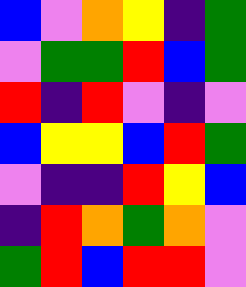[["blue", "violet", "orange", "yellow", "indigo", "green"], ["violet", "green", "green", "red", "blue", "green"], ["red", "indigo", "red", "violet", "indigo", "violet"], ["blue", "yellow", "yellow", "blue", "red", "green"], ["violet", "indigo", "indigo", "red", "yellow", "blue"], ["indigo", "red", "orange", "green", "orange", "violet"], ["green", "red", "blue", "red", "red", "violet"]]